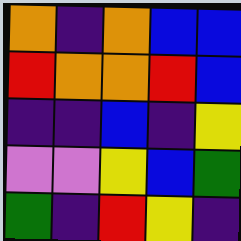[["orange", "indigo", "orange", "blue", "blue"], ["red", "orange", "orange", "red", "blue"], ["indigo", "indigo", "blue", "indigo", "yellow"], ["violet", "violet", "yellow", "blue", "green"], ["green", "indigo", "red", "yellow", "indigo"]]